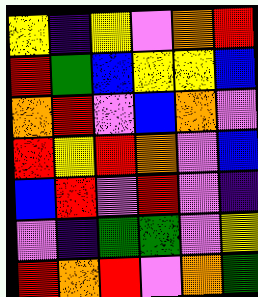[["yellow", "indigo", "yellow", "violet", "orange", "red"], ["red", "green", "blue", "yellow", "yellow", "blue"], ["orange", "red", "violet", "blue", "orange", "violet"], ["red", "yellow", "red", "orange", "violet", "blue"], ["blue", "red", "violet", "red", "violet", "indigo"], ["violet", "indigo", "green", "green", "violet", "yellow"], ["red", "orange", "red", "violet", "orange", "green"]]